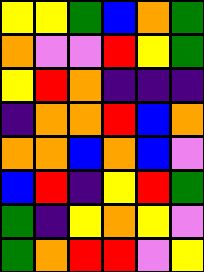[["yellow", "yellow", "green", "blue", "orange", "green"], ["orange", "violet", "violet", "red", "yellow", "green"], ["yellow", "red", "orange", "indigo", "indigo", "indigo"], ["indigo", "orange", "orange", "red", "blue", "orange"], ["orange", "orange", "blue", "orange", "blue", "violet"], ["blue", "red", "indigo", "yellow", "red", "green"], ["green", "indigo", "yellow", "orange", "yellow", "violet"], ["green", "orange", "red", "red", "violet", "yellow"]]